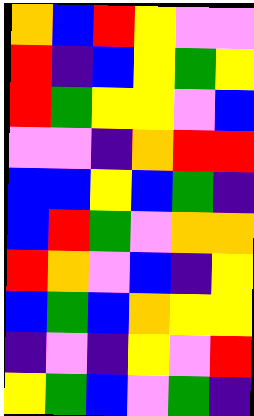[["orange", "blue", "red", "yellow", "violet", "violet"], ["red", "indigo", "blue", "yellow", "green", "yellow"], ["red", "green", "yellow", "yellow", "violet", "blue"], ["violet", "violet", "indigo", "orange", "red", "red"], ["blue", "blue", "yellow", "blue", "green", "indigo"], ["blue", "red", "green", "violet", "orange", "orange"], ["red", "orange", "violet", "blue", "indigo", "yellow"], ["blue", "green", "blue", "orange", "yellow", "yellow"], ["indigo", "violet", "indigo", "yellow", "violet", "red"], ["yellow", "green", "blue", "violet", "green", "indigo"]]